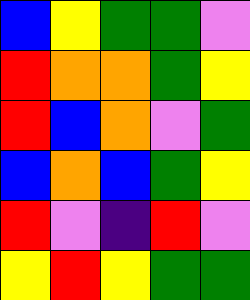[["blue", "yellow", "green", "green", "violet"], ["red", "orange", "orange", "green", "yellow"], ["red", "blue", "orange", "violet", "green"], ["blue", "orange", "blue", "green", "yellow"], ["red", "violet", "indigo", "red", "violet"], ["yellow", "red", "yellow", "green", "green"]]